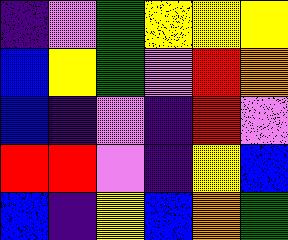[["indigo", "violet", "green", "yellow", "yellow", "yellow"], ["blue", "yellow", "green", "violet", "red", "orange"], ["blue", "indigo", "violet", "indigo", "red", "violet"], ["red", "red", "violet", "indigo", "yellow", "blue"], ["blue", "indigo", "yellow", "blue", "orange", "green"]]